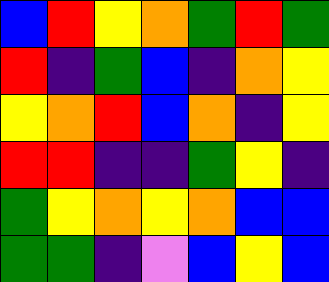[["blue", "red", "yellow", "orange", "green", "red", "green"], ["red", "indigo", "green", "blue", "indigo", "orange", "yellow"], ["yellow", "orange", "red", "blue", "orange", "indigo", "yellow"], ["red", "red", "indigo", "indigo", "green", "yellow", "indigo"], ["green", "yellow", "orange", "yellow", "orange", "blue", "blue"], ["green", "green", "indigo", "violet", "blue", "yellow", "blue"]]